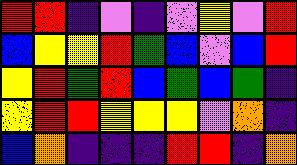[["red", "red", "indigo", "violet", "indigo", "violet", "yellow", "violet", "red"], ["blue", "yellow", "yellow", "red", "green", "blue", "violet", "blue", "red"], ["yellow", "red", "green", "red", "blue", "green", "blue", "green", "indigo"], ["yellow", "red", "red", "yellow", "yellow", "yellow", "violet", "orange", "indigo"], ["blue", "orange", "indigo", "indigo", "indigo", "red", "red", "indigo", "orange"]]